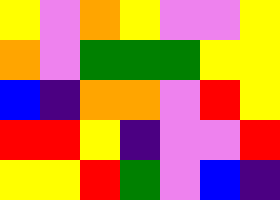[["yellow", "violet", "orange", "yellow", "violet", "violet", "yellow"], ["orange", "violet", "green", "green", "green", "yellow", "yellow"], ["blue", "indigo", "orange", "orange", "violet", "red", "yellow"], ["red", "red", "yellow", "indigo", "violet", "violet", "red"], ["yellow", "yellow", "red", "green", "violet", "blue", "indigo"]]